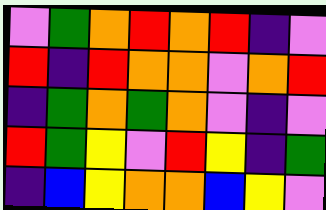[["violet", "green", "orange", "red", "orange", "red", "indigo", "violet"], ["red", "indigo", "red", "orange", "orange", "violet", "orange", "red"], ["indigo", "green", "orange", "green", "orange", "violet", "indigo", "violet"], ["red", "green", "yellow", "violet", "red", "yellow", "indigo", "green"], ["indigo", "blue", "yellow", "orange", "orange", "blue", "yellow", "violet"]]